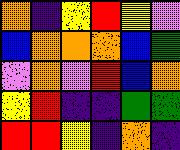[["orange", "indigo", "yellow", "red", "yellow", "violet"], ["blue", "orange", "orange", "orange", "blue", "green"], ["violet", "orange", "violet", "red", "blue", "orange"], ["yellow", "red", "indigo", "indigo", "green", "green"], ["red", "red", "yellow", "indigo", "orange", "indigo"]]